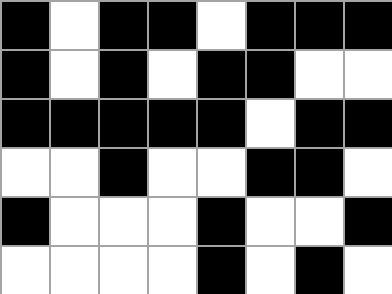[["black", "white", "black", "black", "white", "black", "black", "black"], ["black", "white", "black", "white", "black", "black", "white", "white"], ["black", "black", "black", "black", "black", "white", "black", "black"], ["white", "white", "black", "white", "white", "black", "black", "white"], ["black", "white", "white", "white", "black", "white", "white", "black"], ["white", "white", "white", "white", "black", "white", "black", "white"]]